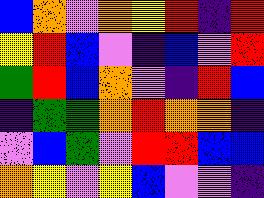[["blue", "orange", "violet", "orange", "yellow", "red", "indigo", "red"], ["yellow", "red", "blue", "violet", "indigo", "blue", "violet", "red"], ["green", "red", "blue", "orange", "violet", "indigo", "red", "blue"], ["indigo", "green", "green", "orange", "red", "orange", "orange", "indigo"], ["violet", "blue", "green", "violet", "red", "red", "blue", "blue"], ["orange", "yellow", "violet", "yellow", "blue", "violet", "violet", "indigo"]]